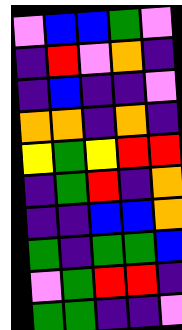[["violet", "blue", "blue", "green", "violet"], ["indigo", "red", "violet", "orange", "indigo"], ["indigo", "blue", "indigo", "indigo", "violet"], ["orange", "orange", "indigo", "orange", "indigo"], ["yellow", "green", "yellow", "red", "red"], ["indigo", "green", "red", "indigo", "orange"], ["indigo", "indigo", "blue", "blue", "orange"], ["green", "indigo", "green", "green", "blue"], ["violet", "green", "red", "red", "indigo"], ["green", "green", "indigo", "indigo", "violet"]]